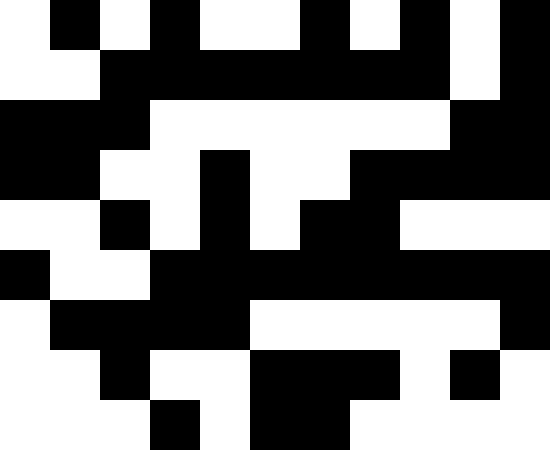[["white", "black", "white", "black", "white", "white", "black", "white", "black", "white", "black"], ["white", "white", "black", "black", "black", "black", "black", "black", "black", "white", "black"], ["black", "black", "black", "white", "white", "white", "white", "white", "white", "black", "black"], ["black", "black", "white", "white", "black", "white", "white", "black", "black", "black", "black"], ["white", "white", "black", "white", "black", "white", "black", "black", "white", "white", "white"], ["black", "white", "white", "black", "black", "black", "black", "black", "black", "black", "black"], ["white", "black", "black", "black", "black", "white", "white", "white", "white", "white", "black"], ["white", "white", "black", "white", "white", "black", "black", "black", "white", "black", "white"], ["white", "white", "white", "black", "white", "black", "black", "white", "white", "white", "white"]]